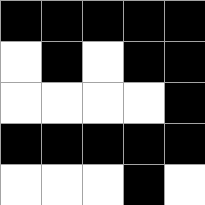[["black", "black", "black", "black", "black"], ["white", "black", "white", "black", "black"], ["white", "white", "white", "white", "black"], ["black", "black", "black", "black", "black"], ["white", "white", "white", "black", "white"]]